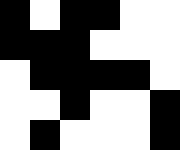[["black", "white", "black", "black", "white", "white"], ["black", "black", "black", "white", "white", "white"], ["white", "black", "black", "black", "black", "white"], ["white", "white", "black", "white", "white", "black"], ["white", "black", "white", "white", "white", "black"]]